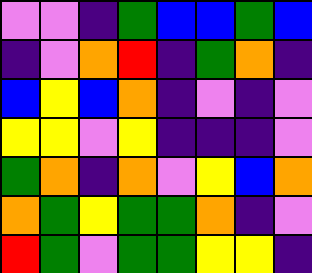[["violet", "violet", "indigo", "green", "blue", "blue", "green", "blue"], ["indigo", "violet", "orange", "red", "indigo", "green", "orange", "indigo"], ["blue", "yellow", "blue", "orange", "indigo", "violet", "indigo", "violet"], ["yellow", "yellow", "violet", "yellow", "indigo", "indigo", "indigo", "violet"], ["green", "orange", "indigo", "orange", "violet", "yellow", "blue", "orange"], ["orange", "green", "yellow", "green", "green", "orange", "indigo", "violet"], ["red", "green", "violet", "green", "green", "yellow", "yellow", "indigo"]]